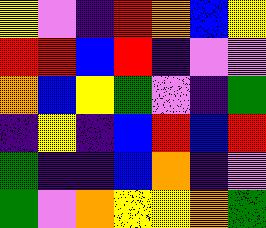[["yellow", "violet", "indigo", "red", "orange", "blue", "yellow"], ["red", "red", "blue", "red", "indigo", "violet", "violet"], ["orange", "blue", "yellow", "green", "violet", "indigo", "green"], ["indigo", "yellow", "indigo", "blue", "red", "blue", "red"], ["green", "indigo", "indigo", "blue", "orange", "indigo", "violet"], ["green", "violet", "orange", "yellow", "yellow", "orange", "green"]]